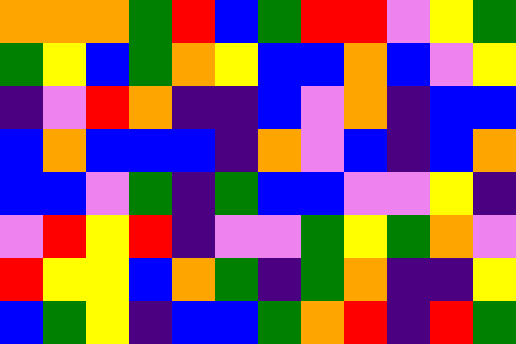[["orange", "orange", "orange", "green", "red", "blue", "green", "red", "red", "violet", "yellow", "green"], ["green", "yellow", "blue", "green", "orange", "yellow", "blue", "blue", "orange", "blue", "violet", "yellow"], ["indigo", "violet", "red", "orange", "indigo", "indigo", "blue", "violet", "orange", "indigo", "blue", "blue"], ["blue", "orange", "blue", "blue", "blue", "indigo", "orange", "violet", "blue", "indigo", "blue", "orange"], ["blue", "blue", "violet", "green", "indigo", "green", "blue", "blue", "violet", "violet", "yellow", "indigo"], ["violet", "red", "yellow", "red", "indigo", "violet", "violet", "green", "yellow", "green", "orange", "violet"], ["red", "yellow", "yellow", "blue", "orange", "green", "indigo", "green", "orange", "indigo", "indigo", "yellow"], ["blue", "green", "yellow", "indigo", "blue", "blue", "green", "orange", "red", "indigo", "red", "green"]]